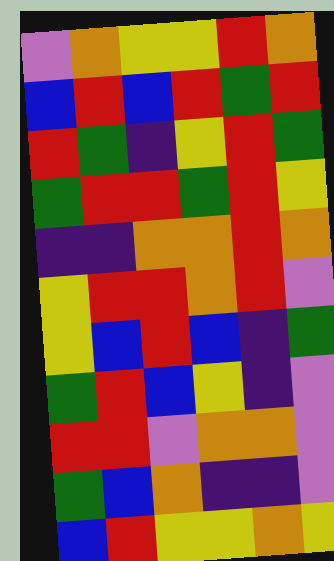[["violet", "orange", "yellow", "yellow", "red", "orange"], ["blue", "red", "blue", "red", "green", "red"], ["red", "green", "indigo", "yellow", "red", "green"], ["green", "red", "red", "green", "red", "yellow"], ["indigo", "indigo", "orange", "orange", "red", "orange"], ["yellow", "red", "red", "orange", "red", "violet"], ["yellow", "blue", "red", "blue", "indigo", "green"], ["green", "red", "blue", "yellow", "indigo", "violet"], ["red", "red", "violet", "orange", "orange", "violet"], ["green", "blue", "orange", "indigo", "indigo", "violet"], ["blue", "red", "yellow", "yellow", "orange", "yellow"]]